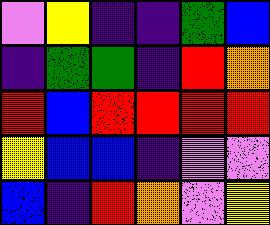[["violet", "yellow", "indigo", "indigo", "green", "blue"], ["indigo", "green", "green", "indigo", "red", "orange"], ["red", "blue", "red", "red", "red", "red"], ["yellow", "blue", "blue", "indigo", "violet", "violet"], ["blue", "indigo", "red", "orange", "violet", "yellow"]]